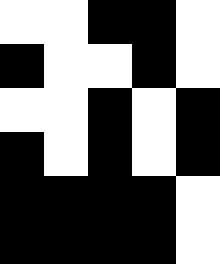[["white", "white", "black", "black", "white"], ["black", "white", "white", "black", "white"], ["white", "white", "black", "white", "black"], ["black", "white", "black", "white", "black"], ["black", "black", "black", "black", "white"], ["black", "black", "black", "black", "white"]]